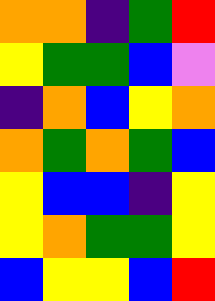[["orange", "orange", "indigo", "green", "red"], ["yellow", "green", "green", "blue", "violet"], ["indigo", "orange", "blue", "yellow", "orange"], ["orange", "green", "orange", "green", "blue"], ["yellow", "blue", "blue", "indigo", "yellow"], ["yellow", "orange", "green", "green", "yellow"], ["blue", "yellow", "yellow", "blue", "red"]]